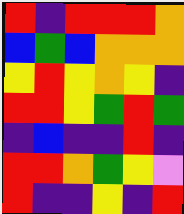[["red", "indigo", "red", "red", "red", "orange"], ["blue", "green", "blue", "orange", "orange", "orange"], ["yellow", "red", "yellow", "orange", "yellow", "indigo"], ["red", "red", "yellow", "green", "red", "green"], ["indigo", "blue", "indigo", "indigo", "red", "indigo"], ["red", "red", "orange", "green", "yellow", "violet"], ["red", "indigo", "indigo", "yellow", "indigo", "red"]]